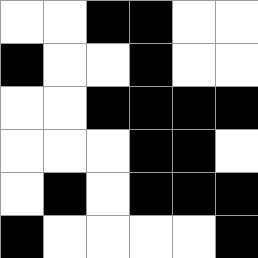[["white", "white", "black", "black", "white", "white"], ["black", "white", "white", "black", "white", "white"], ["white", "white", "black", "black", "black", "black"], ["white", "white", "white", "black", "black", "white"], ["white", "black", "white", "black", "black", "black"], ["black", "white", "white", "white", "white", "black"]]